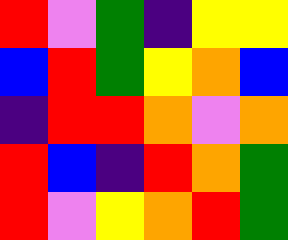[["red", "violet", "green", "indigo", "yellow", "yellow"], ["blue", "red", "green", "yellow", "orange", "blue"], ["indigo", "red", "red", "orange", "violet", "orange"], ["red", "blue", "indigo", "red", "orange", "green"], ["red", "violet", "yellow", "orange", "red", "green"]]